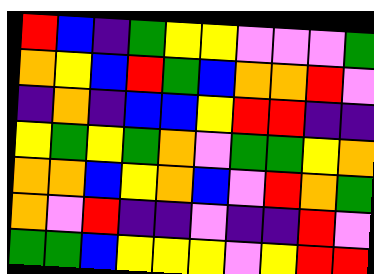[["red", "blue", "indigo", "green", "yellow", "yellow", "violet", "violet", "violet", "green"], ["orange", "yellow", "blue", "red", "green", "blue", "orange", "orange", "red", "violet"], ["indigo", "orange", "indigo", "blue", "blue", "yellow", "red", "red", "indigo", "indigo"], ["yellow", "green", "yellow", "green", "orange", "violet", "green", "green", "yellow", "orange"], ["orange", "orange", "blue", "yellow", "orange", "blue", "violet", "red", "orange", "green"], ["orange", "violet", "red", "indigo", "indigo", "violet", "indigo", "indigo", "red", "violet"], ["green", "green", "blue", "yellow", "yellow", "yellow", "violet", "yellow", "red", "red"]]